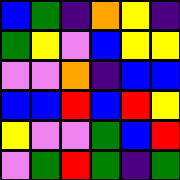[["blue", "green", "indigo", "orange", "yellow", "indigo"], ["green", "yellow", "violet", "blue", "yellow", "yellow"], ["violet", "violet", "orange", "indigo", "blue", "blue"], ["blue", "blue", "red", "blue", "red", "yellow"], ["yellow", "violet", "violet", "green", "blue", "red"], ["violet", "green", "red", "green", "indigo", "green"]]